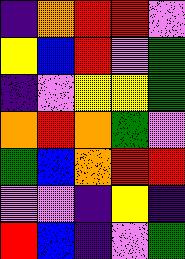[["indigo", "orange", "red", "red", "violet"], ["yellow", "blue", "red", "violet", "green"], ["indigo", "violet", "yellow", "yellow", "green"], ["orange", "red", "orange", "green", "violet"], ["green", "blue", "orange", "red", "red"], ["violet", "violet", "indigo", "yellow", "indigo"], ["red", "blue", "indigo", "violet", "green"]]